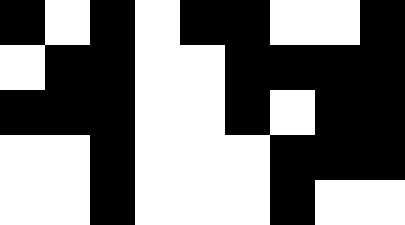[["black", "white", "black", "white", "black", "black", "white", "white", "black"], ["white", "black", "black", "white", "white", "black", "black", "black", "black"], ["black", "black", "black", "white", "white", "black", "white", "black", "black"], ["white", "white", "black", "white", "white", "white", "black", "black", "black"], ["white", "white", "black", "white", "white", "white", "black", "white", "white"]]